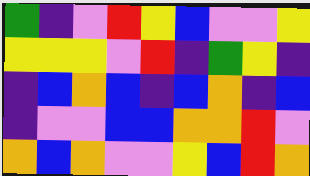[["green", "indigo", "violet", "red", "yellow", "blue", "violet", "violet", "yellow"], ["yellow", "yellow", "yellow", "violet", "red", "indigo", "green", "yellow", "indigo"], ["indigo", "blue", "orange", "blue", "indigo", "blue", "orange", "indigo", "blue"], ["indigo", "violet", "violet", "blue", "blue", "orange", "orange", "red", "violet"], ["orange", "blue", "orange", "violet", "violet", "yellow", "blue", "red", "orange"]]